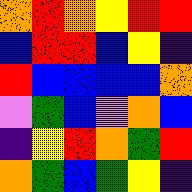[["orange", "red", "orange", "yellow", "red", "red"], ["blue", "red", "red", "blue", "yellow", "indigo"], ["red", "blue", "blue", "blue", "blue", "orange"], ["violet", "green", "blue", "violet", "orange", "blue"], ["indigo", "yellow", "red", "orange", "green", "red"], ["orange", "green", "blue", "green", "yellow", "indigo"]]